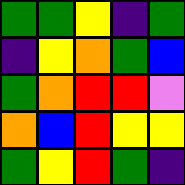[["green", "green", "yellow", "indigo", "green"], ["indigo", "yellow", "orange", "green", "blue"], ["green", "orange", "red", "red", "violet"], ["orange", "blue", "red", "yellow", "yellow"], ["green", "yellow", "red", "green", "indigo"]]